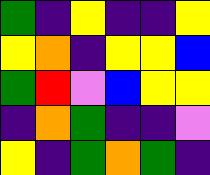[["green", "indigo", "yellow", "indigo", "indigo", "yellow"], ["yellow", "orange", "indigo", "yellow", "yellow", "blue"], ["green", "red", "violet", "blue", "yellow", "yellow"], ["indigo", "orange", "green", "indigo", "indigo", "violet"], ["yellow", "indigo", "green", "orange", "green", "indigo"]]